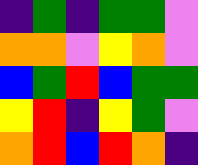[["indigo", "green", "indigo", "green", "green", "violet"], ["orange", "orange", "violet", "yellow", "orange", "violet"], ["blue", "green", "red", "blue", "green", "green"], ["yellow", "red", "indigo", "yellow", "green", "violet"], ["orange", "red", "blue", "red", "orange", "indigo"]]